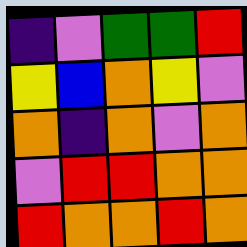[["indigo", "violet", "green", "green", "red"], ["yellow", "blue", "orange", "yellow", "violet"], ["orange", "indigo", "orange", "violet", "orange"], ["violet", "red", "red", "orange", "orange"], ["red", "orange", "orange", "red", "orange"]]